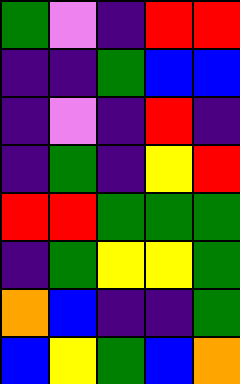[["green", "violet", "indigo", "red", "red"], ["indigo", "indigo", "green", "blue", "blue"], ["indigo", "violet", "indigo", "red", "indigo"], ["indigo", "green", "indigo", "yellow", "red"], ["red", "red", "green", "green", "green"], ["indigo", "green", "yellow", "yellow", "green"], ["orange", "blue", "indigo", "indigo", "green"], ["blue", "yellow", "green", "blue", "orange"]]